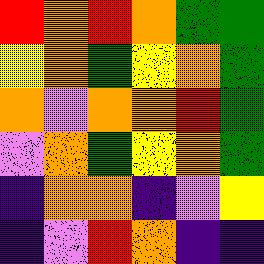[["red", "orange", "red", "orange", "green", "green"], ["yellow", "orange", "green", "yellow", "orange", "green"], ["orange", "violet", "orange", "orange", "red", "green"], ["violet", "orange", "green", "yellow", "orange", "green"], ["indigo", "orange", "orange", "indigo", "violet", "yellow"], ["indigo", "violet", "red", "orange", "indigo", "indigo"]]